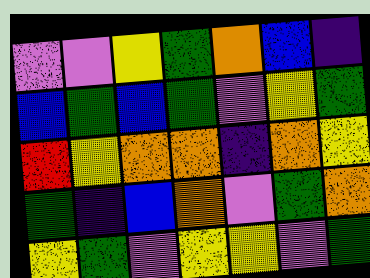[["violet", "violet", "yellow", "green", "orange", "blue", "indigo"], ["blue", "green", "blue", "green", "violet", "yellow", "green"], ["red", "yellow", "orange", "orange", "indigo", "orange", "yellow"], ["green", "indigo", "blue", "orange", "violet", "green", "orange"], ["yellow", "green", "violet", "yellow", "yellow", "violet", "green"]]